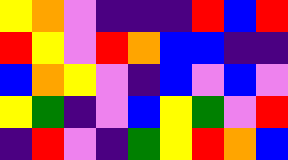[["yellow", "orange", "violet", "indigo", "indigo", "indigo", "red", "blue", "red"], ["red", "yellow", "violet", "red", "orange", "blue", "blue", "indigo", "indigo"], ["blue", "orange", "yellow", "violet", "indigo", "blue", "violet", "blue", "violet"], ["yellow", "green", "indigo", "violet", "blue", "yellow", "green", "violet", "red"], ["indigo", "red", "violet", "indigo", "green", "yellow", "red", "orange", "blue"]]